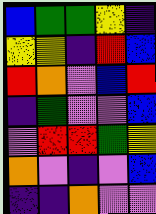[["blue", "green", "green", "yellow", "indigo"], ["yellow", "yellow", "indigo", "red", "blue"], ["red", "orange", "violet", "blue", "red"], ["indigo", "green", "violet", "violet", "blue"], ["violet", "red", "red", "green", "yellow"], ["orange", "violet", "indigo", "violet", "blue"], ["indigo", "indigo", "orange", "violet", "violet"]]